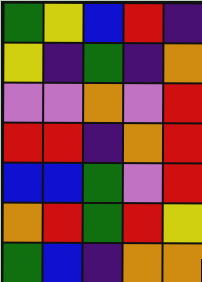[["green", "yellow", "blue", "red", "indigo"], ["yellow", "indigo", "green", "indigo", "orange"], ["violet", "violet", "orange", "violet", "red"], ["red", "red", "indigo", "orange", "red"], ["blue", "blue", "green", "violet", "red"], ["orange", "red", "green", "red", "yellow"], ["green", "blue", "indigo", "orange", "orange"]]